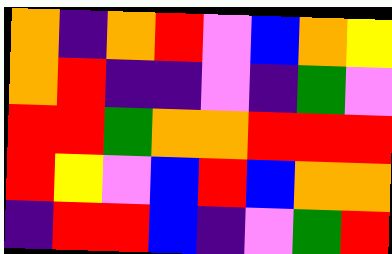[["orange", "indigo", "orange", "red", "violet", "blue", "orange", "yellow"], ["orange", "red", "indigo", "indigo", "violet", "indigo", "green", "violet"], ["red", "red", "green", "orange", "orange", "red", "red", "red"], ["red", "yellow", "violet", "blue", "red", "blue", "orange", "orange"], ["indigo", "red", "red", "blue", "indigo", "violet", "green", "red"]]